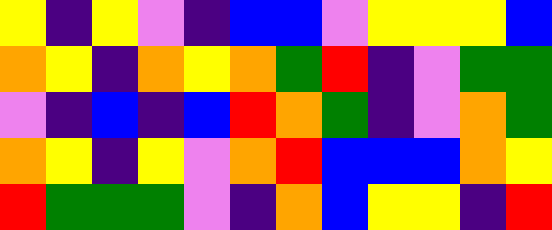[["yellow", "indigo", "yellow", "violet", "indigo", "blue", "blue", "violet", "yellow", "yellow", "yellow", "blue"], ["orange", "yellow", "indigo", "orange", "yellow", "orange", "green", "red", "indigo", "violet", "green", "green"], ["violet", "indigo", "blue", "indigo", "blue", "red", "orange", "green", "indigo", "violet", "orange", "green"], ["orange", "yellow", "indigo", "yellow", "violet", "orange", "red", "blue", "blue", "blue", "orange", "yellow"], ["red", "green", "green", "green", "violet", "indigo", "orange", "blue", "yellow", "yellow", "indigo", "red"]]